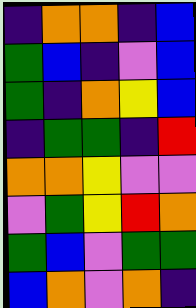[["indigo", "orange", "orange", "indigo", "blue"], ["green", "blue", "indigo", "violet", "blue"], ["green", "indigo", "orange", "yellow", "blue"], ["indigo", "green", "green", "indigo", "red"], ["orange", "orange", "yellow", "violet", "violet"], ["violet", "green", "yellow", "red", "orange"], ["green", "blue", "violet", "green", "green"], ["blue", "orange", "violet", "orange", "indigo"]]